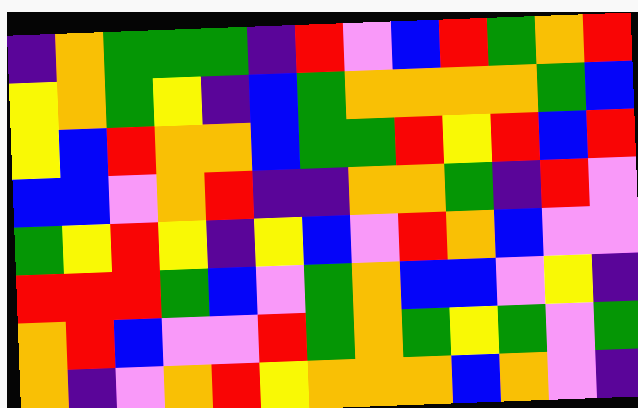[["indigo", "orange", "green", "green", "green", "indigo", "red", "violet", "blue", "red", "green", "orange", "red"], ["yellow", "orange", "green", "yellow", "indigo", "blue", "green", "orange", "orange", "orange", "orange", "green", "blue"], ["yellow", "blue", "red", "orange", "orange", "blue", "green", "green", "red", "yellow", "red", "blue", "red"], ["blue", "blue", "violet", "orange", "red", "indigo", "indigo", "orange", "orange", "green", "indigo", "red", "violet"], ["green", "yellow", "red", "yellow", "indigo", "yellow", "blue", "violet", "red", "orange", "blue", "violet", "violet"], ["red", "red", "red", "green", "blue", "violet", "green", "orange", "blue", "blue", "violet", "yellow", "indigo"], ["orange", "red", "blue", "violet", "violet", "red", "green", "orange", "green", "yellow", "green", "violet", "green"], ["orange", "indigo", "violet", "orange", "red", "yellow", "orange", "orange", "orange", "blue", "orange", "violet", "indigo"]]